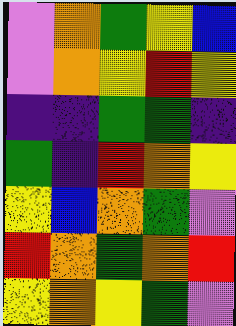[["violet", "orange", "green", "yellow", "blue"], ["violet", "orange", "yellow", "red", "yellow"], ["indigo", "indigo", "green", "green", "indigo"], ["green", "indigo", "red", "orange", "yellow"], ["yellow", "blue", "orange", "green", "violet"], ["red", "orange", "green", "orange", "red"], ["yellow", "orange", "yellow", "green", "violet"]]